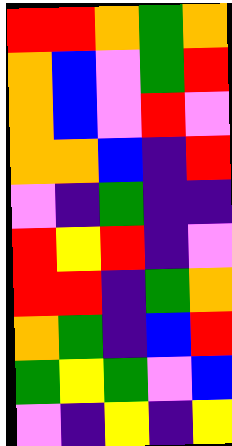[["red", "red", "orange", "green", "orange"], ["orange", "blue", "violet", "green", "red"], ["orange", "blue", "violet", "red", "violet"], ["orange", "orange", "blue", "indigo", "red"], ["violet", "indigo", "green", "indigo", "indigo"], ["red", "yellow", "red", "indigo", "violet"], ["red", "red", "indigo", "green", "orange"], ["orange", "green", "indigo", "blue", "red"], ["green", "yellow", "green", "violet", "blue"], ["violet", "indigo", "yellow", "indigo", "yellow"]]